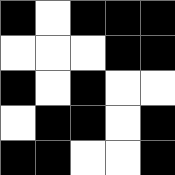[["black", "white", "black", "black", "black"], ["white", "white", "white", "black", "black"], ["black", "white", "black", "white", "white"], ["white", "black", "black", "white", "black"], ["black", "black", "white", "white", "black"]]